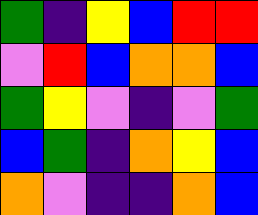[["green", "indigo", "yellow", "blue", "red", "red"], ["violet", "red", "blue", "orange", "orange", "blue"], ["green", "yellow", "violet", "indigo", "violet", "green"], ["blue", "green", "indigo", "orange", "yellow", "blue"], ["orange", "violet", "indigo", "indigo", "orange", "blue"]]